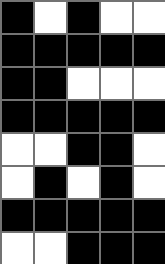[["black", "white", "black", "white", "white"], ["black", "black", "black", "black", "black"], ["black", "black", "white", "white", "white"], ["black", "black", "black", "black", "black"], ["white", "white", "black", "black", "white"], ["white", "black", "white", "black", "white"], ["black", "black", "black", "black", "black"], ["white", "white", "black", "black", "black"]]